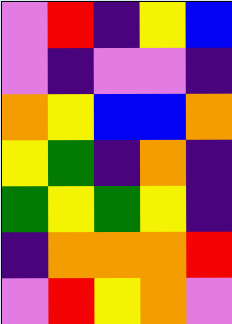[["violet", "red", "indigo", "yellow", "blue"], ["violet", "indigo", "violet", "violet", "indigo"], ["orange", "yellow", "blue", "blue", "orange"], ["yellow", "green", "indigo", "orange", "indigo"], ["green", "yellow", "green", "yellow", "indigo"], ["indigo", "orange", "orange", "orange", "red"], ["violet", "red", "yellow", "orange", "violet"]]